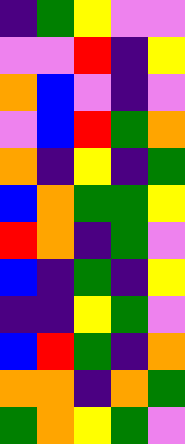[["indigo", "green", "yellow", "violet", "violet"], ["violet", "violet", "red", "indigo", "yellow"], ["orange", "blue", "violet", "indigo", "violet"], ["violet", "blue", "red", "green", "orange"], ["orange", "indigo", "yellow", "indigo", "green"], ["blue", "orange", "green", "green", "yellow"], ["red", "orange", "indigo", "green", "violet"], ["blue", "indigo", "green", "indigo", "yellow"], ["indigo", "indigo", "yellow", "green", "violet"], ["blue", "red", "green", "indigo", "orange"], ["orange", "orange", "indigo", "orange", "green"], ["green", "orange", "yellow", "green", "violet"]]